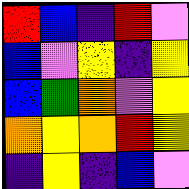[["red", "blue", "indigo", "red", "violet"], ["blue", "violet", "yellow", "indigo", "yellow"], ["blue", "green", "orange", "violet", "yellow"], ["orange", "yellow", "orange", "red", "yellow"], ["indigo", "yellow", "indigo", "blue", "violet"]]